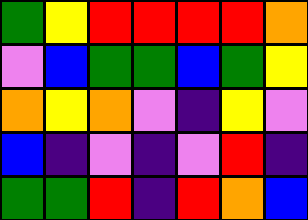[["green", "yellow", "red", "red", "red", "red", "orange"], ["violet", "blue", "green", "green", "blue", "green", "yellow"], ["orange", "yellow", "orange", "violet", "indigo", "yellow", "violet"], ["blue", "indigo", "violet", "indigo", "violet", "red", "indigo"], ["green", "green", "red", "indigo", "red", "orange", "blue"]]